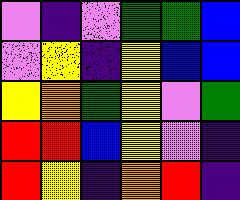[["violet", "indigo", "violet", "green", "green", "blue"], ["violet", "yellow", "indigo", "yellow", "blue", "blue"], ["yellow", "orange", "green", "yellow", "violet", "green"], ["red", "red", "blue", "yellow", "violet", "indigo"], ["red", "yellow", "indigo", "orange", "red", "indigo"]]